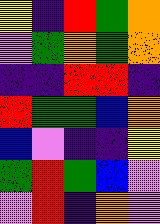[["yellow", "indigo", "red", "green", "orange"], ["violet", "green", "orange", "green", "orange"], ["indigo", "indigo", "red", "red", "indigo"], ["red", "green", "green", "blue", "orange"], ["blue", "violet", "indigo", "indigo", "yellow"], ["green", "red", "green", "blue", "violet"], ["violet", "red", "indigo", "orange", "violet"]]